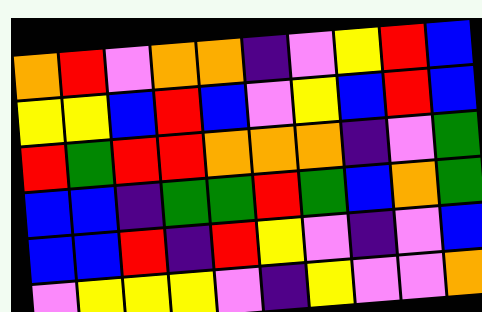[["orange", "red", "violet", "orange", "orange", "indigo", "violet", "yellow", "red", "blue"], ["yellow", "yellow", "blue", "red", "blue", "violet", "yellow", "blue", "red", "blue"], ["red", "green", "red", "red", "orange", "orange", "orange", "indigo", "violet", "green"], ["blue", "blue", "indigo", "green", "green", "red", "green", "blue", "orange", "green"], ["blue", "blue", "red", "indigo", "red", "yellow", "violet", "indigo", "violet", "blue"], ["violet", "yellow", "yellow", "yellow", "violet", "indigo", "yellow", "violet", "violet", "orange"]]